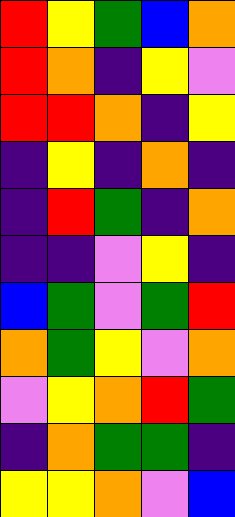[["red", "yellow", "green", "blue", "orange"], ["red", "orange", "indigo", "yellow", "violet"], ["red", "red", "orange", "indigo", "yellow"], ["indigo", "yellow", "indigo", "orange", "indigo"], ["indigo", "red", "green", "indigo", "orange"], ["indigo", "indigo", "violet", "yellow", "indigo"], ["blue", "green", "violet", "green", "red"], ["orange", "green", "yellow", "violet", "orange"], ["violet", "yellow", "orange", "red", "green"], ["indigo", "orange", "green", "green", "indigo"], ["yellow", "yellow", "orange", "violet", "blue"]]